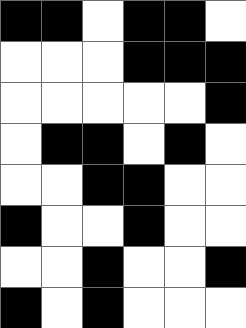[["black", "black", "white", "black", "black", "white"], ["white", "white", "white", "black", "black", "black"], ["white", "white", "white", "white", "white", "black"], ["white", "black", "black", "white", "black", "white"], ["white", "white", "black", "black", "white", "white"], ["black", "white", "white", "black", "white", "white"], ["white", "white", "black", "white", "white", "black"], ["black", "white", "black", "white", "white", "white"]]